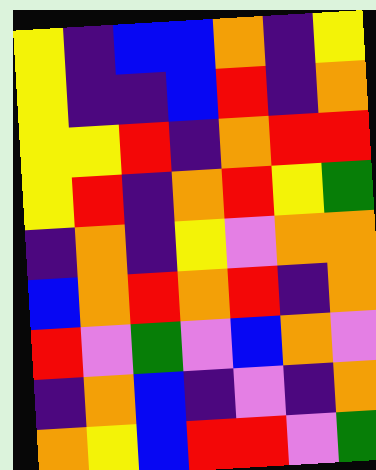[["yellow", "indigo", "blue", "blue", "orange", "indigo", "yellow"], ["yellow", "indigo", "indigo", "blue", "red", "indigo", "orange"], ["yellow", "yellow", "red", "indigo", "orange", "red", "red"], ["yellow", "red", "indigo", "orange", "red", "yellow", "green"], ["indigo", "orange", "indigo", "yellow", "violet", "orange", "orange"], ["blue", "orange", "red", "orange", "red", "indigo", "orange"], ["red", "violet", "green", "violet", "blue", "orange", "violet"], ["indigo", "orange", "blue", "indigo", "violet", "indigo", "orange"], ["orange", "yellow", "blue", "red", "red", "violet", "green"]]